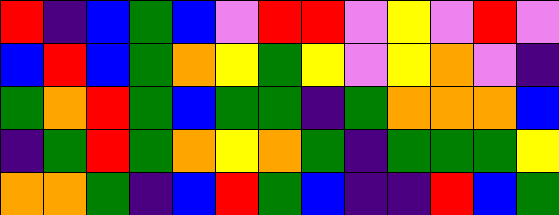[["red", "indigo", "blue", "green", "blue", "violet", "red", "red", "violet", "yellow", "violet", "red", "violet"], ["blue", "red", "blue", "green", "orange", "yellow", "green", "yellow", "violet", "yellow", "orange", "violet", "indigo"], ["green", "orange", "red", "green", "blue", "green", "green", "indigo", "green", "orange", "orange", "orange", "blue"], ["indigo", "green", "red", "green", "orange", "yellow", "orange", "green", "indigo", "green", "green", "green", "yellow"], ["orange", "orange", "green", "indigo", "blue", "red", "green", "blue", "indigo", "indigo", "red", "blue", "green"]]